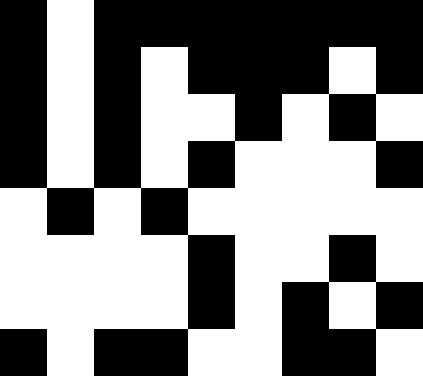[["black", "white", "black", "black", "black", "black", "black", "black", "black"], ["black", "white", "black", "white", "black", "black", "black", "white", "black"], ["black", "white", "black", "white", "white", "black", "white", "black", "white"], ["black", "white", "black", "white", "black", "white", "white", "white", "black"], ["white", "black", "white", "black", "white", "white", "white", "white", "white"], ["white", "white", "white", "white", "black", "white", "white", "black", "white"], ["white", "white", "white", "white", "black", "white", "black", "white", "black"], ["black", "white", "black", "black", "white", "white", "black", "black", "white"]]